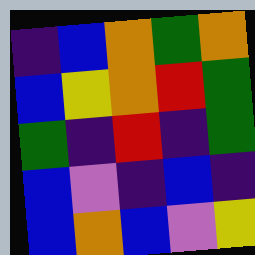[["indigo", "blue", "orange", "green", "orange"], ["blue", "yellow", "orange", "red", "green"], ["green", "indigo", "red", "indigo", "green"], ["blue", "violet", "indigo", "blue", "indigo"], ["blue", "orange", "blue", "violet", "yellow"]]